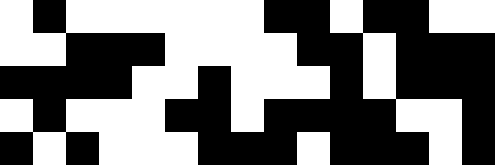[["white", "black", "white", "white", "white", "white", "white", "white", "black", "black", "white", "black", "black", "white", "white"], ["white", "white", "black", "black", "black", "white", "white", "white", "white", "black", "black", "white", "black", "black", "black"], ["black", "black", "black", "black", "white", "white", "black", "white", "white", "white", "black", "white", "black", "black", "black"], ["white", "black", "white", "white", "white", "black", "black", "white", "black", "black", "black", "black", "white", "white", "black"], ["black", "white", "black", "white", "white", "white", "black", "black", "black", "white", "black", "black", "black", "white", "black"]]